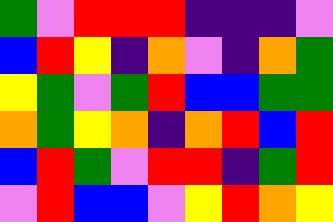[["green", "violet", "red", "red", "red", "indigo", "indigo", "indigo", "violet"], ["blue", "red", "yellow", "indigo", "orange", "violet", "indigo", "orange", "green"], ["yellow", "green", "violet", "green", "red", "blue", "blue", "green", "green"], ["orange", "green", "yellow", "orange", "indigo", "orange", "red", "blue", "red"], ["blue", "red", "green", "violet", "red", "red", "indigo", "green", "red"], ["violet", "red", "blue", "blue", "violet", "yellow", "red", "orange", "yellow"]]